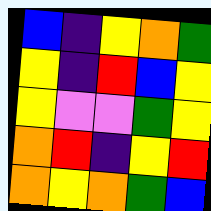[["blue", "indigo", "yellow", "orange", "green"], ["yellow", "indigo", "red", "blue", "yellow"], ["yellow", "violet", "violet", "green", "yellow"], ["orange", "red", "indigo", "yellow", "red"], ["orange", "yellow", "orange", "green", "blue"]]